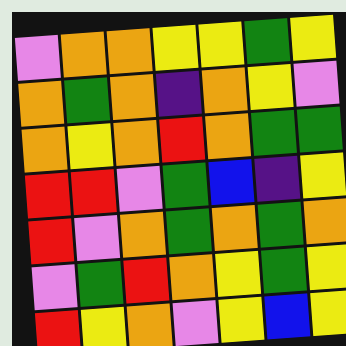[["violet", "orange", "orange", "yellow", "yellow", "green", "yellow"], ["orange", "green", "orange", "indigo", "orange", "yellow", "violet"], ["orange", "yellow", "orange", "red", "orange", "green", "green"], ["red", "red", "violet", "green", "blue", "indigo", "yellow"], ["red", "violet", "orange", "green", "orange", "green", "orange"], ["violet", "green", "red", "orange", "yellow", "green", "yellow"], ["red", "yellow", "orange", "violet", "yellow", "blue", "yellow"]]